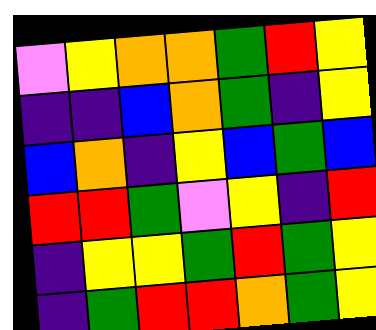[["violet", "yellow", "orange", "orange", "green", "red", "yellow"], ["indigo", "indigo", "blue", "orange", "green", "indigo", "yellow"], ["blue", "orange", "indigo", "yellow", "blue", "green", "blue"], ["red", "red", "green", "violet", "yellow", "indigo", "red"], ["indigo", "yellow", "yellow", "green", "red", "green", "yellow"], ["indigo", "green", "red", "red", "orange", "green", "yellow"]]